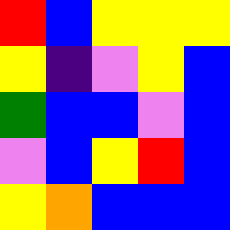[["red", "blue", "yellow", "yellow", "yellow"], ["yellow", "indigo", "violet", "yellow", "blue"], ["green", "blue", "blue", "violet", "blue"], ["violet", "blue", "yellow", "red", "blue"], ["yellow", "orange", "blue", "blue", "blue"]]